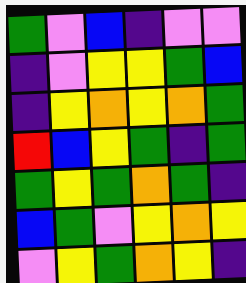[["green", "violet", "blue", "indigo", "violet", "violet"], ["indigo", "violet", "yellow", "yellow", "green", "blue"], ["indigo", "yellow", "orange", "yellow", "orange", "green"], ["red", "blue", "yellow", "green", "indigo", "green"], ["green", "yellow", "green", "orange", "green", "indigo"], ["blue", "green", "violet", "yellow", "orange", "yellow"], ["violet", "yellow", "green", "orange", "yellow", "indigo"]]